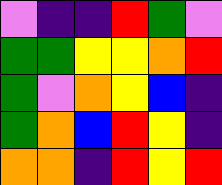[["violet", "indigo", "indigo", "red", "green", "violet"], ["green", "green", "yellow", "yellow", "orange", "red"], ["green", "violet", "orange", "yellow", "blue", "indigo"], ["green", "orange", "blue", "red", "yellow", "indigo"], ["orange", "orange", "indigo", "red", "yellow", "red"]]